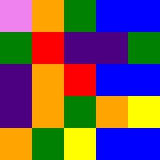[["violet", "orange", "green", "blue", "blue"], ["green", "red", "indigo", "indigo", "green"], ["indigo", "orange", "red", "blue", "blue"], ["indigo", "orange", "green", "orange", "yellow"], ["orange", "green", "yellow", "blue", "blue"]]